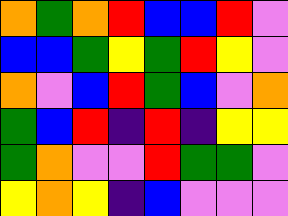[["orange", "green", "orange", "red", "blue", "blue", "red", "violet"], ["blue", "blue", "green", "yellow", "green", "red", "yellow", "violet"], ["orange", "violet", "blue", "red", "green", "blue", "violet", "orange"], ["green", "blue", "red", "indigo", "red", "indigo", "yellow", "yellow"], ["green", "orange", "violet", "violet", "red", "green", "green", "violet"], ["yellow", "orange", "yellow", "indigo", "blue", "violet", "violet", "violet"]]